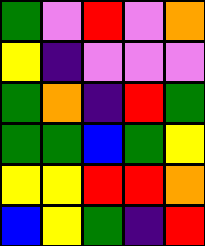[["green", "violet", "red", "violet", "orange"], ["yellow", "indigo", "violet", "violet", "violet"], ["green", "orange", "indigo", "red", "green"], ["green", "green", "blue", "green", "yellow"], ["yellow", "yellow", "red", "red", "orange"], ["blue", "yellow", "green", "indigo", "red"]]